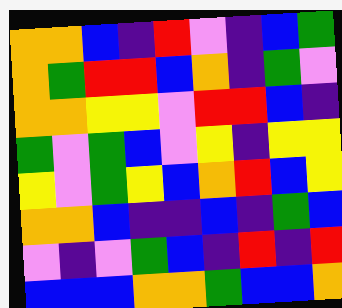[["orange", "orange", "blue", "indigo", "red", "violet", "indigo", "blue", "green"], ["orange", "green", "red", "red", "blue", "orange", "indigo", "green", "violet"], ["orange", "orange", "yellow", "yellow", "violet", "red", "red", "blue", "indigo"], ["green", "violet", "green", "blue", "violet", "yellow", "indigo", "yellow", "yellow"], ["yellow", "violet", "green", "yellow", "blue", "orange", "red", "blue", "yellow"], ["orange", "orange", "blue", "indigo", "indigo", "blue", "indigo", "green", "blue"], ["violet", "indigo", "violet", "green", "blue", "indigo", "red", "indigo", "red"], ["blue", "blue", "blue", "orange", "orange", "green", "blue", "blue", "orange"]]